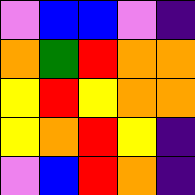[["violet", "blue", "blue", "violet", "indigo"], ["orange", "green", "red", "orange", "orange"], ["yellow", "red", "yellow", "orange", "orange"], ["yellow", "orange", "red", "yellow", "indigo"], ["violet", "blue", "red", "orange", "indigo"]]